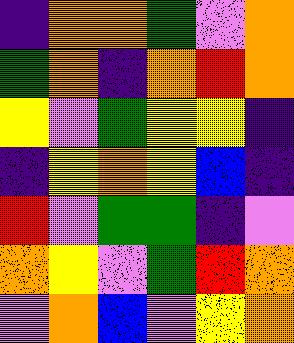[["indigo", "orange", "orange", "green", "violet", "orange"], ["green", "orange", "indigo", "orange", "red", "orange"], ["yellow", "violet", "green", "yellow", "yellow", "indigo"], ["indigo", "yellow", "orange", "yellow", "blue", "indigo"], ["red", "violet", "green", "green", "indigo", "violet"], ["orange", "yellow", "violet", "green", "red", "orange"], ["violet", "orange", "blue", "violet", "yellow", "orange"]]